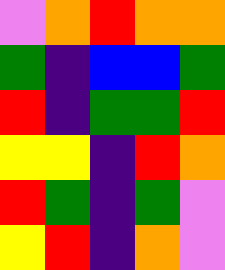[["violet", "orange", "red", "orange", "orange"], ["green", "indigo", "blue", "blue", "green"], ["red", "indigo", "green", "green", "red"], ["yellow", "yellow", "indigo", "red", "orange"], ["red", "green", "indigo", "green", "violet"], ["yellow", "red", "indigo", "orange", "violet"]]